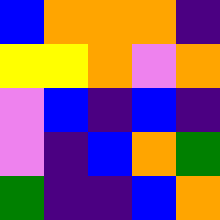[["blue", "orange", "orange", "orange", "indigo"], ["yellow", "yellow", "orange", "violet", "orange"], ["violet", "blue", "indigo", "blue", "indigo"], ["violet", "indigo", "blue", "orange", "green"], ["green", "indigo", "indigo", "blue", "orange"]]